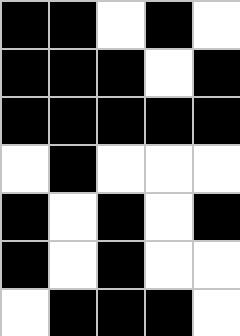[["black", "black", "white", "black", "white"], ["black", "black", "black", "white", "black"], ["black", "black", "black", "black", "black"], ["white", "black", "white", "white", "white"], ["black", "white", "black", "white", "black"], ["black", "white", "black", "white", "white"], ["white", "black", "black", "black", "white"]]